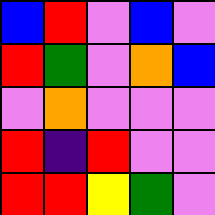[["blue", "red", "violet", "blue", "violet"], ["red", "green", "violet", "orange", "blue"], ["violet", "orange", "violet", "violet", "violet"], ["red", "indigo", "red", "violet", "violet"], ["red", "red", "yellow", "green", "violet"]]